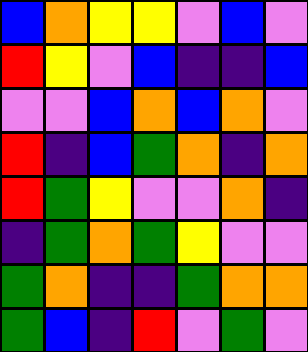[["blue", "orange", "yellow", "yellow", "violet", "blue", "violet"], ["red", "yellow", "violet", "blue", "indigo", "indigo", "blue"], ["violet", "violet", "blue", "orange", "blue", "orange", "violet"], ["red", "indigo", "blue", "green", "orange", "indigo", "orange"], ["red", "green", "yellow", "violet", "violet", "orange", "indigo"], ["indigo", "green", "orange", "green", "yellow", "violet", "violet"], ["green", "orange", "indigo", "indigo", "green", "orange", "orange"], ["green", "blue", "indigo", "red", "violet", "green", "violet"]]